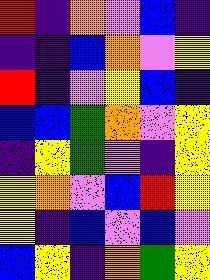[["red", "indigo", "orange", "violet", "blue", "indigo"], ["indigo", "indigo", "blue", "orange", "violet", "yellow"], ["red", "indigo", "violet", "yellow", "blue", "indigo"], ["blue", "blue", "green", "orange", "violet", "yellow"], ["indigo", "yellow", "green", "violet", "indigo", "yellow"], ["yellow", "orange", "violet", "blue", "red", "yellow"], ["yellow", "indigo", "blue", "violet", "blue", "violet"], ["blue", "yellow", "indigo", "orange", "green", "yellow"]]